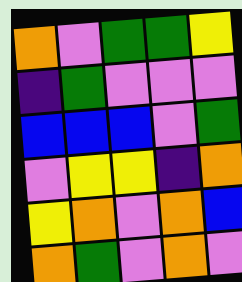[["orange", "violet", "green", "green", "yellow"], ["indigo", "green", "violet", "violet", "violet"], ["blue", "blue", "blue", "violet", "green"], ["violet", "yellow", "yellow", "indigo", "orange"], ["yellow", "orange", "violet", "orange", "blue"], ["orange", "green", "violet", "orange", "violet"]]